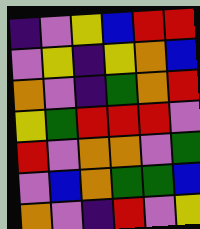[["indigo", "violet", "yellow", "blue", "red", "red"], ["violet", "yellow", "indigo", "yellow", "orange", "blue"], ["orange", "violet", "indigo", "green", "orange", "red"], ["yellow", "green", "red", "red", "red", "violet"], ["red", "violet", "orange", "orange", "violet", "green"], ["violet", "blue", "orange", "green", "green", "blue"], ["orange", "violet", "indigo", "red", "violet", "yellow"]]